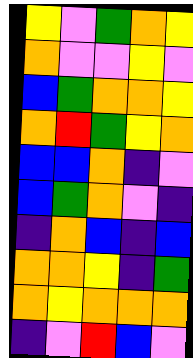[["yellow", "violet", "green", "orange", "yellow"], ["orange", "violet", "violet", "yellow", "violet"], ["blue", "green", "orange", "orange", "yellow"], ["orange", "red", "green", "yellow", "orange"], ["blue", "blue", "orange", "indigo", "violet"], ["blue", "green", "orange", "violet", "indigo"], ["indigo", "orange", "blue", "indigo", "blue"], ["orange", "orange", "yellow", "indigo", "green"], ["orange", "yellow", "orange", "orange", "orange"], ["indigo", "violet", "red", "blue", "violet"]]